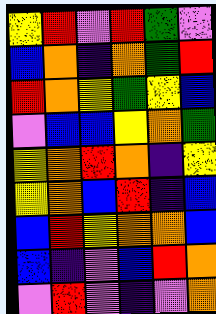[["yellow", "red", "violet", "red", "green", "violet"], ["blue", "orange", "indigo", "orange", "green", "red"], ["red", "orange", "yellow", "green", "yellow", "blue"], ["violet", "blue", "blue", "yellow", "orange", "green"], ["yellow", "orange", "red", "orange", "indigo", "yellow"], ["yellow", "orange", "blue", "red", "indigo", "blue"], ["blue", "red", "yellow", "orange", "orange", "blue"], ["blue", "indigo", "violet", "blue", "red", "orange"], ["violet", "red", "violet", "indigo", "violet", "orange"]]